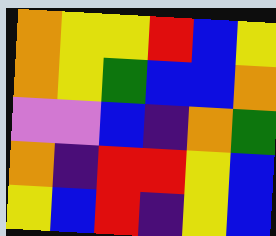[["orange", "yellow", "yellow", "red", "blue", "yellow"], ["orange", "yellow", "green", "blue", "blue", "orange"], ["violet", "violet", "blue", "indigo", "orange", "green"], ["orange", "indigo", "red", "red", "yellow", "blue"], ["yellow", "blue", "red", "indigo", "yellow", "blue"]]